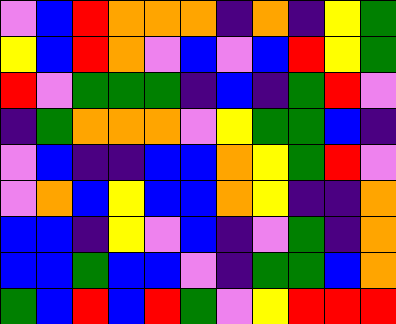[["violet", "blue", "red", "orange", "orange", "orange", "indigo", "orange", "indigo", "yellow", "green"], ["yellow", "blue", "red", "orange", "violet", "blue", "violet", "blue", "red", "yellow", "green"], ["red", "violet", "green", "green", "green", "indigo", "blue", "indigo", "green", "red", "violet"], ["indigo", "green", "orange", "orange", "orange", "violet", "yellow", "green", "green", "blue", "indigo"], ["violet", "blue", "indigo", "indigo", "blue", "blue", "orange", "yellow", "green", "red", "violet"], ["violet", "orange", "blue", "yellow", "blue", "blue", "orange", "yellow", "indigo", "indigo", "orange"], ["blue", "blue", "indigo", "yellow", "violet", "blue", "indigo", "violet", "green", "indigo", "orange"], ["blue", "blue", "green", "blue", "blue", "violet", "indigo", "green", "green", "blue", "orange"], ["green", "blue", "red", "blue", "red", "green", "violet", "yellow", "red", "red", "red"]]